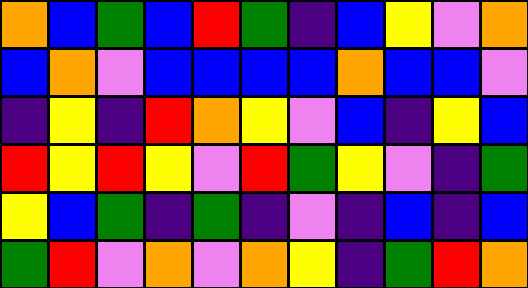[["orange", "blue", "green", "blue", "red", "green", "indigo", "blue", "yellow", "violet", "orange"], ["blue", "orange", "violet", "blue", "blue", "blue", "blue", "orange", "blue", "blue", "violet"], ["indigo", "yellow", "indigo", "red", "orange", "yellow", "violet", "blue", "indigo", "yellow", "blue"], ["red", "yellow", "red", "yellow", "violet", "red", "green", "yellow", "violet", "indigo", "green"], ["yellow", "blue", "green", "indigo", "green", "indigo", "violet", "indigo", "blue", "indigo", "blue"], ["green", "red", "violet", "orange", "violet", "orange", "yellow", "indigo", "green", "red", "orange"]]